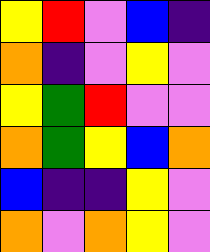[["yellow", "red", "violet", "blue", "indigo"], ["orange", "indigo", "violet", "yellow", "violet"], ["yellow", "green", "red", "violet", "violet"], ["orange", "green", "yellow", "blue", "orange"], ["blue", "indigo", "indigo", "yellow", "violet"], ["orange", "violet", "orange", "yellow", "violet"]]